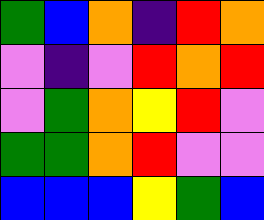[["green", "blue", "orange", "indigo", "red", "orange"], ["violet", "indigo", "violet", "red", "orange", "red"], ["violet", "green", "orange", "yellow", "red", "violet"], ["green", "green", "orange", "red", "violet", "violet"], ["blue", "blue", "blue", "yellow", "green", "blue"]]